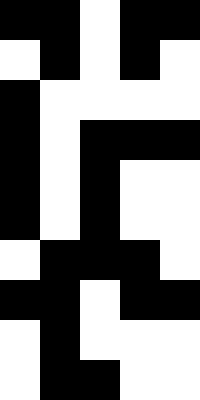[["black", "black", "white", "black", "black"], ["white", "black", "white", "black", "white"], ["black", "white", "white", "white", "white"], ["black", "white", "black", "black", "black"], ["black", "white", "black", "white", "white"], ["black", "white", "black", "white", "white"], ["white", "black", "black", "black", "white"], ["black", "black", "white", "black", "black"], ["white", "black", "white", "white", "white"], ["white", "black", "black", "white", "white"]]